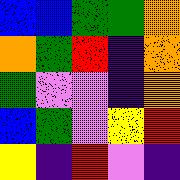[["blue", "blue", "green", "green", "orange"], ["orange", "green", "red", "indigo", "orange"], ["green", "violet", "violet", "indigo", "orange"], ["blue", "green", "violet", "yellow", "red"], ["yellow", "indigo", "red", "violet", "indigo"]]